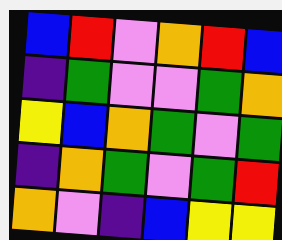[["blue", "red", "violet", "orange", "red", "blue"], ["indigo", "green", "violet", "violet", "green", "orange"], ["yellow", "blue", "orange", "green", "violet", "green"], ["indigo", "orange", "green", "violet", "green", "red"], ["orange", "violet", "indigo", "blue", "yellow", "yellow"]]